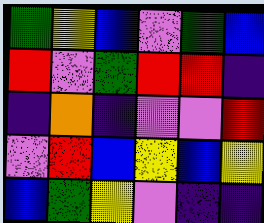[["green", "yellow", "blue", "violet", "green", "blue"], ["red", "violet", "green", "red", "red", "indigo"], ["indigo", "orange", "indigo", "violet", "violet", "red"], ["violet", "red", "blue", "yellow", "blue", "yellow"], ["blue", "green", "yellow", "violet", "indigo", "indigo"]]